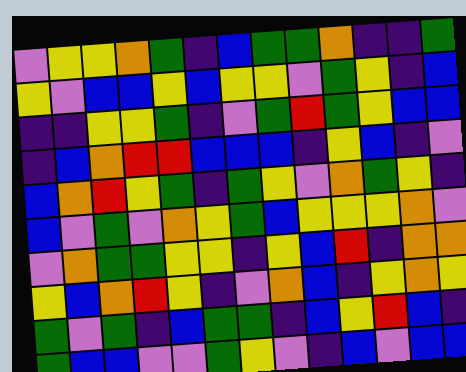[["violet", "yellow", "yellow", "orange", "green", "indigo", "blue", "green", "green", "orange", "indigo", "indigo", "green"], ["yellow", "violet", "blue", "blue", "yellow", "blue", "yellow", "yellow", "violet", "green", "yellow", "indigo", "blue"], ["indigo", "indigo", "yellow", "yellow", "green", "indigo", "violet", "green", "red", "green", "yellow", "blue", "blue"], ["indigo", "blue", "orange", "red", "red", "blue", "blue", "blue", "indigo", "yellow", "blue", "indigo", "violet"], ["blue", "orange", "red", "yellow", "green", "indigo", "green", "yellow", "violet", "orange", "green", "yellow", "indigo"], ["blue", "violet", "green", "violet", "orange", "yellow", "green", "blue", "yellow", "yellow", "yellow", "orange", "violet"], ["violet", "orange", "green", "green", "yellow", "yellow", "indigo", "yellow", "blue", "red", "indigo", "orange", "orange"], ["yellow", "blue", "orange", "red", "yellow", "indigo", "violet", "orange", "blue", "indigo", "yellow", "orange", "yellow"], ["green", "violet", "green", "indigo", "blue", "green", "green", "indigo", "blue", "yellow", "red", "blue", "indigo"], ["green", "blue", "blue", "violet", "violet", "green", "yellow", "violet", "indigo", "blue", "violet", "blue", "blue"]]